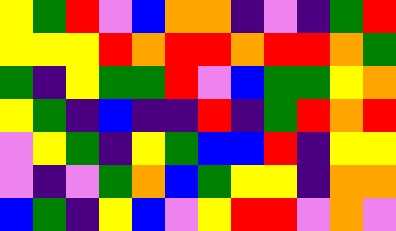[["yellow", "green", "red", "violet", "blue", "orange", "orange", "indigo", "violet", "indigo", "green", "red"], ["yellow", "yellow", "yellow", "red", "orange", "red", "red", "orange", "red", "red", "orange", "green"], ["green", "indigo", "yellow", "green", "green", "red", "violet", "blue", "green", "green", "yellow", "orange"], ["yellow", "green", "indigo", "blue", "indigo", "indigo", "red", "indigo", "green", "red", "orange", "red"], ["violet", "yellow", "green", "indigo", "yellow", "green", "blue", "blue", "red", "indigo", "yellow", "yellow"], ["violet", "indigo", "violet", "green", "orange", "blue", "green", "yellow", "yellow", "indigo", "orange", "orange"], ["blue", "green", "indigo", "yellow", "blue", "violet", "yellow", "red", "red", "violet", "orange", "violet"]]